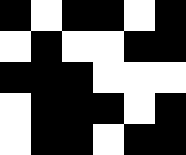[["black", "white", "black", "black", "white", "black"], ["white", "black", "white", "white", "black", "black"], ["black", "black", "black", "white", "white", "white"], ["white", "black", "black", "black", "white", "black"], ["white", "black", "black", "white", "black", "black"]]